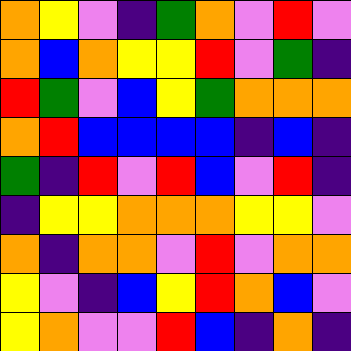[["orange", "yellow", "violet", "indigo", "green", "orange", "violet", "red", "violet"], ["orange", "blue", "orange", "yellow", "yellow", "red", "violet", "green", "indigo"], ["red", "green", "violet", "blue", "yellow", "green", "orange", "orange", "orange"], ["orange", "red", "blue", "blue", "blue", "blue", "indigo", "blue", "indigo"], ["green", "indigo", "red", "violet", "red", "blue", "violet", "red", "indigo"], ["indigo", "yellow", "yellow", "orange", "orange", "orange", "yellow", "yellow", "violet"], ["orange", "indigo", "orange", "orange", "violet", "red", "violet", "orange", "orange"], ["yellow", "violet", "indigo", "blue", "yellow", "red", "orange", "blue", "violet"], ["yellow", "orange", "violet", "violet", "red", "blue", "indigo", "orange", "indigo"]]